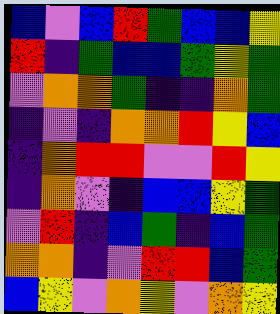[["blue", "violet", "blue", "red", "green", "blue", "blue", "yellow"], ["red", "indigo", "green", "blue", "blue", "green", "yellow", "green"], ["violet", "orange", "orange", "green", "indigo", "indigo", "orange", "green"], ["indigo", "violet", "indigo", "orange", "orange", "red", "yellow", "blue"], ["indigo", "orange", "red", "red", "violet", "violet", "red", "yellow"], ["indigo", "orange", "violet", "indigo", "blue", "blue", "yellow", "green"], ["violet", "red", "indigo", "blue", "green", "indigo", "blue", "green"], ["orange", "orange", "indigo", "violet", "red", "red", "blue", "green"], ["blue", "yellow", "violet", "orange", "yellow", "violet", "orange", "yellow"]]